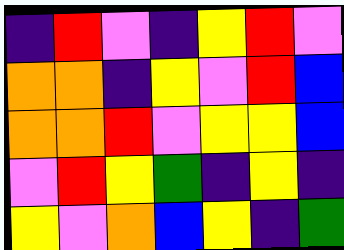[["indigo", "red", "violet", "indigo", "yellow", "red", "violet"], ["orange", "orange", "indigo", "yellow", "violet", "red", "blue"], ["orange", "orange", "red", "violet", "yellow", "yellow", "blue"], ["violet", "red", "yellow", "green", "indigo", "yellow", "indigo"], ["yellow", "violet", "orange", "blue", "yellow", "indigo", "green"]]